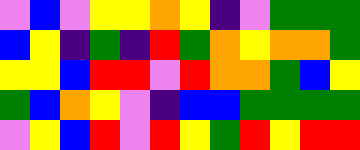[["violet", "blue", "violet", "yellow", "yellow", "orange", "yellow", "indigo", "violet", "green", "green", "green"], ["blue", "yellow", "indigo", "green", "indigo", "red", "green", "orange", "yellow", "orange", "orange", "green"], ["yellow", "yellow", "blue", "red", "red", "violet", "red", "orange", "orange", "green", "blue", "yellow"], ["green", "blue", "orange", "yellow", "violet", "indigo", "blue", "blue", "green", "green", "green", "green"], ["violet", "yellow", "blue", "red", "violet", "red", "yellow", "green", "red", "yellow", "red", "red"]]